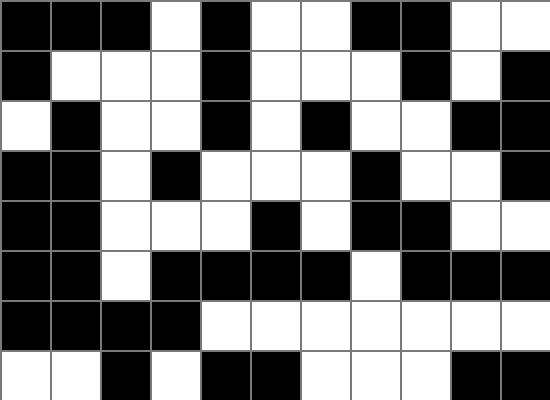[["black", "black", "black", "white", "black", "white", "white", "black", "black", "white", "white"], ["black", "white", "white", "white", "black", "white", "white", "white", "black", "white", "black"], ["white", "black", "white", "white", "black", "white", "black", "white", "white", "black", "black"], ["black", "black", "white", "black", "white", "white", "white", "black", "white", "white", "black"], ["black", "black", "white", "white", "white", "black", "white", "black", "black", "white", "white"], ["black", "black", "white", "black", "black", "black", "black", "white", "black", "black", "black"], ["black", "black", "black", "black", "white", "white", "white", "white", "white", "white", "white"], ["white", "white", "black", "white", "black", "black", "white", "white", "white", "black", "black"]]